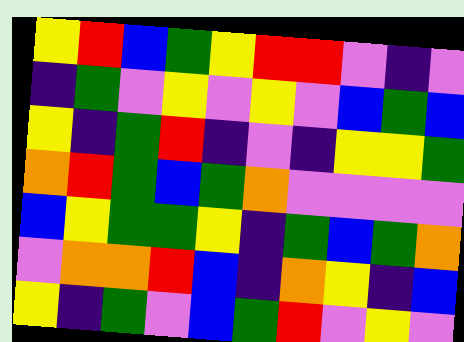[["yellow", "red", "blue", "green", "yellow", "red", "red", "violet", "indigo", "violet"], ["indigo", "green", "violet", "yellow", "violet", "yellow", "violet", "blue", "green", "blue"], ["yellow", "indigo", "green", "red", "indigo", "violet", "indigo", "yellow", "yellow", "green"], ["orange", "red", "green", "blue", "green", "orange", "violet", "violet", "violet", "violet"], ["blue", "yellow", "green", "green", "yellow", "indigo", "green", "blue", "green", "orange"], ["violet", "orange", "orange", "red", "blue", "indigo", "orange", "yellow", "indigo", "blue"], ["yellow", "indigo", "green", "violet", "blue", "green", "red", "violet", "yellow", "violet"]]